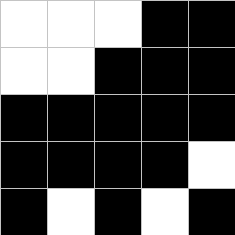[["white", "white", "white", "black", "black"], ["white", "white", "black", "black", "black"], ["black", "black", "black", "black", "black"], ["black", "black", "black", "black", "white"], ["black", "white", "black", "white", "black"]]